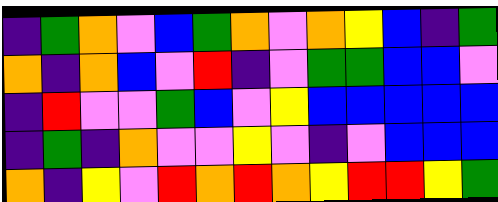[["indigo", "green", "orange", "violet", "blue", "green", "orange", "violet", "orange", "yellow", "blue", "indigo", "green"], ["orange", "indigo", "orange", "blue", "violet", "red", "indigo", "violet", "green", "green", "blue", "blue", "violet"], ["indigo", "red", "violet", "violet", "green", "blue", "violet", "yellow", "blue", "blue", "blue", "blue", "blue"], ["indigo", "green", "indigo", "orange", "violet", "violet", "yellow", "violet", "indigo", "violet", "blue", "blue", "blue"], ["orange", "indigo", "yellow", "violet", "red", "orange", "red", "orange", "yellow", "red", "red", "yellow", "green"]]